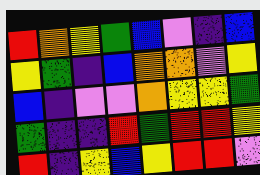[["red", "orange", "yellow", "green", "blue", "violet", "indigo", "blue"], ["yellow", "green", "indigo", "blue", "orange", "orange", "violet", "yellow"], ["blue", "indigo", "violet", "violet", "orange", "yellow", "yellow", "green"], ["green", "indigo", "indigo", "red", "green", "red", "red", "yellow"], ["red", "indigo", "yellow", "blue", "yellow", "red", "red", "violet"]]